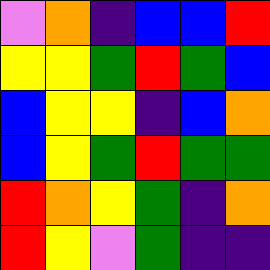[["violet", "orange", "indigo", "blue", "blue", "red"], ["yellow", "yellow", "green", "red", "green", "blue"], ["blue", "yellow", "yellow", "indigo", "blue", "orange"], ["blue", "yellow", "green", "red", "green", "green"], ["red", "orange", "yellow", "green", "indigo", "orange"], ["red", "yellow", "violet", "green", "indigo", "indigo"]]